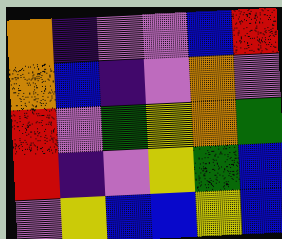[["orange", "indigo", "violet", "violet", "blue", "red"], ["orange", "blue", "indigo", "violet", "orange", "violet"], ["red", "violet", "green", "yellow", "orange", "green"], ["red", "indigo", "violet", "yellow", "green", "blue"], ["violet", "yellow", "blue", "blue", "yellow", "blue"]]